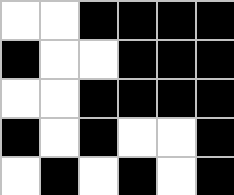[["white", "white", "black", "black", "black", "black"], ["black", "white", "white", "black", "black", "black"], ["white", "white", "black", "black", "black", "black"], ["black", "white", "black", "white", "white", "black"], ["white", "black", "white", "black", "white", "black"]]